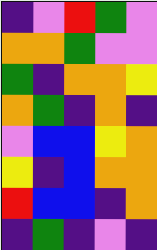[["indigo", "violet", "red", "green", "violet"], ["orange", "orange", "green", "violet", "violet"], ["green", "indigo", "orange", "orange", "yellow"], ["orange", "green", "indigo", "orange", "indigo"], ["violet", "blue", "blue", "yellow", "orange"], ["yellow", "indigo", "blue", "orange", "orange"], ["red", "blue", "blue", "indigo", "orange"], ["indigo", "green", "indigo", "violet", "indigo"]]